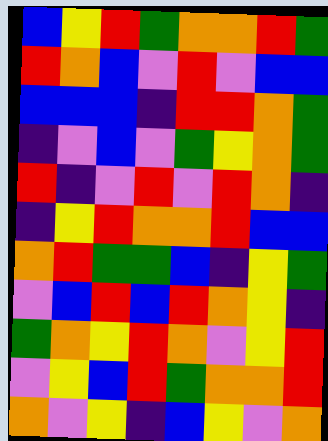[["blue", "yellow", "red", "green", "orange", "orange", "red", "green"], ["red", "orange", "blue", "violet", "red", "violet", "blue", "blue"], ["blue", "blue", "blue", "indigo", "red", "red", "orange", "green"], ["indigo", "violet", "blue", "violet", "green", "yellow", "orange", "green"], ["red", "indigo", "violet", "red", "violet", "red", "orange", "indigo"], ["indigo", "yellow", "red", "orange", "orange", "red", "blue", "blue"], ["orange", "red", "green", "green", "blue", "indigo", "yellow", "green"], ["violet", "blue", "red", "blue", "red", "orange", "yellow", "indigo"], ["green", "orange", "yellow", "red", "orange", "violet", "yellow", "red"], ["violet", "yellow", "blue", "red", "green", "orange", "orange", "red"], ["orange", "violet", "yellow", "indigo", "blue", "yellow", "violet", "orange"]]